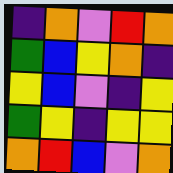[["indigo", "orange", "violet", "red", "orange"], ["green", "blue", "yellow", "orange", "indigo"], ["yellow", "blue", "violet", "indigo", "yellow"], ["green", "yellow", "indigo", "yellow", "yellow"], ["orange", "red", "blue", "violet", "orange"]]